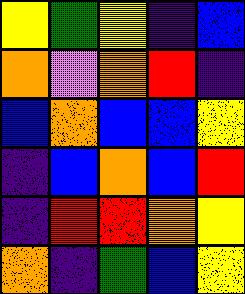[["yellow", "green", "yellow", "indigo", "blue"], ["orange", "violet", "orange", "red", "indigo"], ["blue", "orange", "blue", "blue", "yellow"], ["indigo", "blue", "orange", "blue", "red"], ["indigo", "red", "red", "orange", "yellow"], ["orange", "indigo", "green", "blue", "yellow"]]